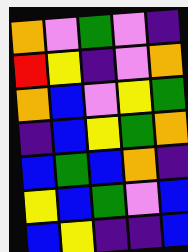[["orange", "violet", "green", "violet", "indigo"], ["red", "yellow", "indigo", "violet", "orange"], ["orange", "blue", "violet", "yellow", "green"], ["indigo", "blue", "yellow", "green", "orange"], ["blue", "green", "blue", "orange", "indigo"], ["yellow", "blue", "green", "violet", "blue"], ["blue", "yellow", "indigo", "indigo", "blue"]]